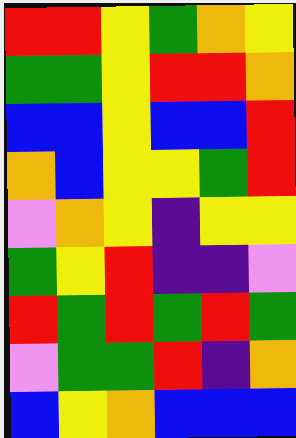[["red", "red", "yellow", "green", "orange", "yellow"], ["green", "green", "yellow", "red", "red", "orange"], ["blue", "blue", "yellow", "blue", "blue", "red"], ["orange", "blue", "yellow", "yellow", "green", "red"], ["violet", "orange", "yellow", "indigo", "yellow", "yellow"], ["green", "yellow", "red", "indigo", "indigo", "violet"], ["red", "green", "red", "green", "red", "green"], ["violet", "green", "green", "red", "indigo", "orange"], ["blue", "yellow", "orange", "blue", "blue", "blue"]]